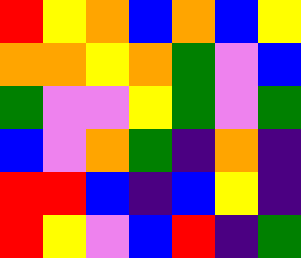[["red", "yellow", "orange", "blue", "orange", "blue", "yellow"], ["orange", "orange", "yellow", "orange", "green", "violet", "blue"], ["green", "violet", "violet", "yellow", "green", "violet", "green"], ["blue", "violet", "orange", "green", "indigo", "orange", "indigo"], ["red", "red", "blue", "indigo", "blue", "yellow", "indigo"], ["red", "yellow", "violet", "blue", "red", "indigo", "green"]]